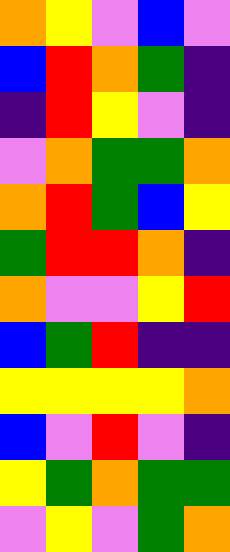[["orange", "yellow", "violet", "blue", "violet"], ["blue", "red", "orange", "green", "indigo"], ["indigo", "red", "yellow", "violet", "indigo"], ["violet", "orange", "green", "green", "orange"], ["orange", "red", "green", "blue", "yellow"], ["green", "red", "red", "orange", "indigo"], ["orange", "violet", "violet", "yellow", "red"], ["blue", "green", "red", "indigo", "indigo"], ["yellow", "yellow", "yellow", "yellow", "orange"], ["blue", "violet", "red", "violet", "indigo"], ["yellow", "green", "orange", "green", "green"], ["violet", "yellow", "violet", "green", "orange"]]